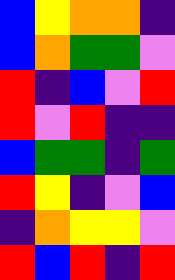[["blue", "yellow", "orange", "orange", "indigo"], ["blue", "orange", "green", "green", "violet"], ["red", "indigo", "blue", "violet", "red"], ["red", "violet", "red", "indigo", "indigo"], ["blue", "green", "green", "indigo", "green"], ["red", "yellow", "indigo", "violet", "blue"], ["indigo", "orange", "yellow", "yellow", "violet"], ["red", "blue", "red", "indigo", "red"]]